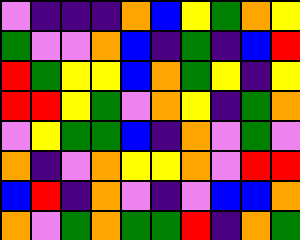[["violet", "indigo", "indigo", "indigo", "orange", "blue", "yellow", "green", "orange", "yellow"], ["green", "violet", "violet", "orange", "blue", "indigo", "green", "indigo", "blue", "red"], ["red", "green", "yellow", "yellow", "blue", "orange", "green", "yellow", "indigo", "yellow"], ["red", "red", "yellow", "green", "violet", "orange", "yellow", "indigo", "green", "orange"], ["violet", "yellow", "green", "green", "blue", "indigo", "orange", "violet", "green", "violet"], ["orange", "indigo", "violet", "orange", "yellow", "yellow", "orange", "violet", "red", "red"], ["blue", "red", "indigo", "orange", "violet", "indigo", "violet", "blue", "blue", "orange"], ["orange", "violet", "green", "orange", "green", "green", "red", "indigo", "orange", "green"]]